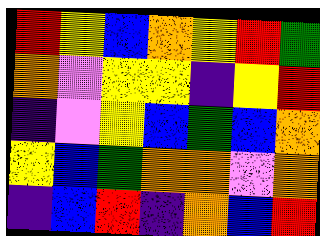[["red", "yellow", "blue", "orange", "yellow", "red", "green"], ["orange", "violet", "yellow", "yellow", "indigo", "yellow", "red"], ["indigo", "violet", "yellow", "blue", "green", "blue", "orange"], ["yellow", "blue", "green", "orange", "orange", "violet", "orange"], ["indigo", "blue", "red", "indigo", "orange", "blue", "red"]]